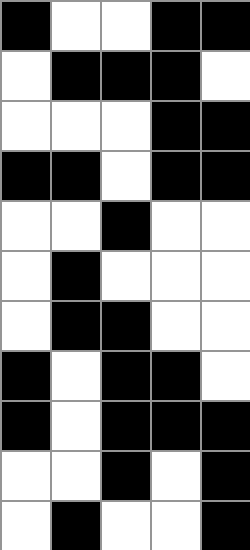[["black", "white", "white", "black", "black"], ["white", "black", "black", "black", "white"], ["white", "white", "white", "black", "black"], ["black", "black", "white", "black", "black"], ["white", "white", "black", "white", "white"], ["white", "black", "white", "white", "white"], ["white", "black", "black", "white", "white"], ["black", "white", "black", "black", "white"], ["black", "white", "black", "black", "black"], ["white", "white", "black", "white", "black"], ["white", "black", "white", "white", "black"]]